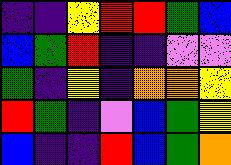[["indigo", "indigo", "yellow", "red", "red", "green", "blue"], ["blue", "green", "red", "indigo", "indigo", "violet", "violet"], ["green", "indigo", "yellow", "indigo", "orange", "orange", "yellow"], ["red", "green", "indigo", "violet", "blue", "green", "yellow"], ["blue", "indigo", "indigo", "red", "blue", "green", "orange"]]